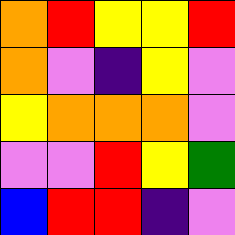[["orange", "red", "yellow", "yellow", "red"], ["orange", "violet", "indigo", "yellow", "violet"], ["yellow", "orange", "orange", "orange", "violet"], ["violet", "violet", "red", "yellow", "green"], ["blue", "red", "red", "indigo", "violet"]]